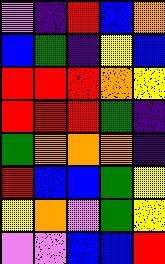[["violet", "indigo", "red", "blue", "orange"], ["blue", "green", "indigo", "yellow", "blue"], ["red", "red", "red", "orange", "yellow"], ["red", "red", "red", "green", "indigo"], ["green", "orange", "orange", "orange", "indigo"], ["red", "blue", "blue", "green", "yellow"], ["yellow", "orange", "violet", "green", "yellow"], ["violet", "violet", "blue", "blue", "red"]]